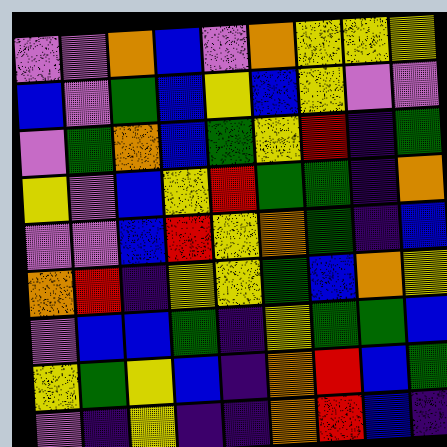[["violet", "violet", "orange", "blue", "violet", "orange", "yellow", "yellow", "yellow"], ["blue", "violet", "green", "blue", "yellow", "blue", "yellow", "violet", "violet"], ["violet", "green", "orange", "blue", "green", "yellow", "red", "indigo", "green"], ["yellow", "violet", "blue", "yellow", "red", "green", "green", "indigo", "orange"], ["violet", "violet", "blue", "red", "yellow", "orange", "green", "indigo", "blue"], ["orange", "red", "indigo", "yellow", "yellow", "green", "blue", "orange", "yellow"], ["violet", "blue", "blue", "green", "indigo", "yellow", "green", "green", "blue"], ["yellow", "green", "yellow", "blue", "indigo", "orange", "red", "blue", "green"], ["violet", "indigo", "yellow", "indigo", "indigo", "orange", "red", "blue", "indigo"]]